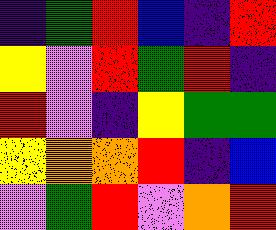[["indigo", "green", "red", "blue", "indigo", "red"], ["yellow", "violet", "red", "green", "red", "indigo"], ["red", "violet", "indigo", "yellow", "green", "green"], ["yellow", "orange", "orange", "red", "indigo", "blue"], ["violet", "green", "red", "violet", "orange", "red"]]